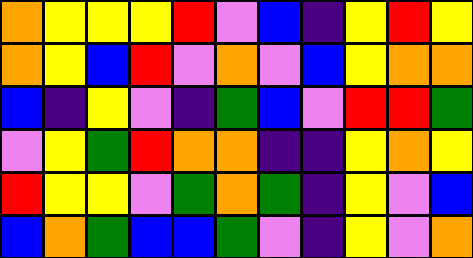[["orange", "yellow", "yellow", "yellow", "red", "violet", "blue", "indigo", "yellow", "red", "yellow"], ["orange", "yellow", "blue", "red", "violet", "orange", "violet", "blue", "yellow", "orange", "orange"], ["blue", "indigo", "yellow", "violet", "indigo", "green", "blue", "violet", "red", "red", "green"], ["violet", "yellow", "green", "red", "orange", "orange", "indigo", "indigo", "yellow", "orange", "yellow"], ["red", "yellow", "yellow", "violet", "green", "orange", "green", "indigo", "yellow", "violet", "blue"], ["blue", "orange", "green", "blue", "blue", "green", "violet", "indigo", "yellow", "violet", "orange"]]